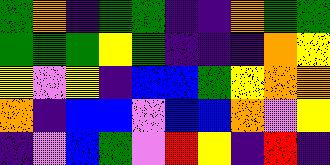[["green", "orange", "indigo", "green", "green", "indigo", "indigo", "orange", "green", "green"], ["green", "green", "green", "yellow", "green", "indigo", "indigo", "indigo", "orange", "yellow"], ["yellow", "violet", "yellow", "indigo", "blue", "blue", "green", "yellow", "orange", "orange"], ["orange", "indigo", "blue", "blue", "violet", "blue", "blue", "orange", "violet", "yellow"], ["indigo", "violet", "blue", "green", "violet", "red", "yellow", "indigo", "red", "indigo"]]